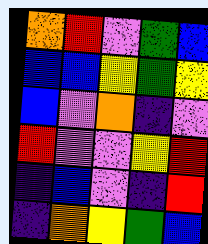[["orange", "red", "violet", "green", "blue"], ["blue", "blue", "yellow", "green", "yellow"], ["blue", "violet", "orange", "indigo", "violet"], ["red", "violet", "violet", "yellow", "red"], ["indigo", "blue", "violet", "indigo", "red"], ["indigo", "orange", "yellow", "green", "blue"]]